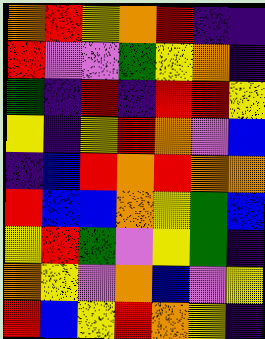[["orange", "red", "yellow", "orange", "red", "indigo", "indigo"], ["red", "violet", "violet", "green", "yellow", "orange", "indigo"], ["green", "indigo", "red", "indigo", "red", "red", "yellow"], ["yellow", "indigo", "yellow", "red", "orange", "violet", "blue"], ["indigo", "blue", "red", "orange", "red", "orange", "orange"], ["red", "blue", "blue", "orange", "yellow", "green", "blue"], ["yellow", "red", "green", "violet", "yellow", "green", "indigo"], ["orange", "yellow", "violet", "orange", "blue", "violet", "yellow"], ["red", "blue", "yellow", "red", "orange", "yellow", "indigo"]]